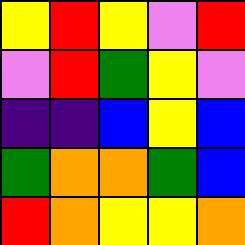[["yellow", "red", "yellow", "violet", "red"], ["violet", "red", "green", "yellow", "violet"], ["indigo", "indigo", "blue", "yellow", "blue"], ["green", "orange", "orange", "green", "blue"], ["red", "orange", "yellow", "yellow", "orange"]]